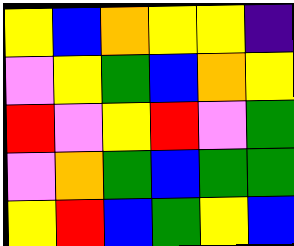[["yellow", "blue", "orange", "yellow", "yellow", "indigo"], ["violet", "yellow", "green", "blue", "orange", "yellow"], ["red", "violet", "yellow", "red", "violet", "green"], ["violet", "orange", "green", "blue", "green", "green"], ["yellow", "red", "blue", "green", "yellow", "blue"]]